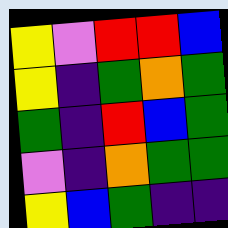[["yellow", "violet", "red", "red", "blue"], ["yellow", "indigo", "green", "orange", "green"], ["green", "indigo", "red", "blue", "green"], ["violet", "indigo", "orange", "green", "green"], ["yellow", "blue", "green", "indigo", "indigo"]]